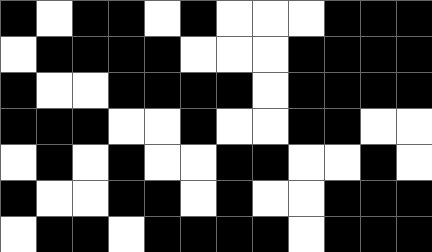[["black", "white", "black", "black", "white", "black", "white", "white", "white", "black", "black", "black"], ["white", "black", "black", "black", "black", "white", "white", "white", "black", "black", "black", "black"], ["black", "white", "white", "black", "black", "black", "black", "white", "black", "black", "black", "black"], ["black", "black", "black", "white", "white", "black", "white", "white", "black", "black", "white", "white"], ["white", "black", "white", "black", "white", "white", "black", "black", "white", "white", "black", "white"], ["black", "white", "white", "black", "black", "white", "black", "white", "white", "black", "black", "black"], ["white", "black", "black", "white", "black", "black", "black", "black", "white", "black", "black", "black"]]